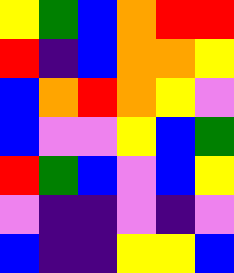[["yellow", "green", "blue", "orange", "red", "red"], ["red", "indigo", "blue", "orange", "orange", "yellow"], ["blue", "orange", "red", "orange", "yellow", "violet"], ["blue", "violet", "violet", "yellow", "blue", "green"], ["red", "green", "blue", "violet", "blue", "yellow"], ["violet", "indigo", "indigo", "violet", "indigo", "violet"], ["blue", "indigo", "indigo", "yellow", "yellow", "blue"]]